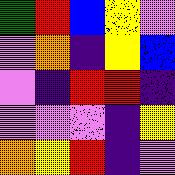[["green", "red", "blue", "yellow", "violet"], ["violet", "orange", "indigo", "yellow", "blue"], ["violet", "indigo", "red", "red", "indigo"], ["violet", "violet", "violet", "indigo", "yellow"], ["orange", "yellow", "red", "indigo", "violet"]]